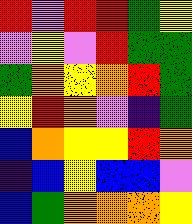[["red", "violet", "red", "red", "green", "yellow"], ["violet", "yellow", "violet", "red", "green", "green"], ["green", "orange", "yellow", "orange", "red", "green"], ["yellow", "red", "orange", "violet", "indigo", "green"], ["blue", "orange", "yellow", "yellow", "red", "orange"], ["indigo", "blue", "yellow", "blue", "blue", "violet"], ["blue", "green", "orange", "orange", "orange", "yellow"]]